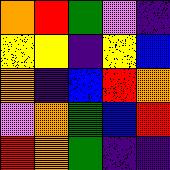[["orange", "red", "green", "violet", "indigo"], ["yellow", "yellow", "indigo", "yellow", "blue"], ["orange", "indigo", "blue", "red", "orange"], ["violet", "orange", "green", "blue", "red"], ["red", "orange", "green", "indigo", "indigo"]]